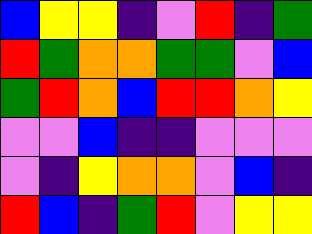[["blue", "yellow", "yellow", "indigo", "violet", "red", "indigo", "green"], ["red", "green", "orange", "orange", "green", "green", "violet", "blue"], ["green", "red", "orange", "blue", "red", "red", "orange", "yellow"], ["violet", "violet", "blue", "indigo", "indigo", "violet", "violet", "violet"], ["violet", "indigo", "yellow", "orange", "orange", "violet", "blue", "indigo"], ["red", "blue", "indigo", "green", "red", "violet", "yellow", "yellow"]]